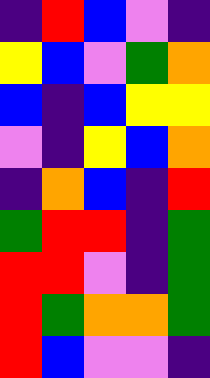[["indigo", "red", "blue", "violet", "indigo"], ["yellow", "blue", "violet", "green", "orange"], ["blue", "indigo", "blue", "yellow", "yellow"], ["violet", "indigo", "yellow", "blue", "orange"], ["indigo", "orange", "blue", "indigo", "red"], ["green", "red", "red", "indigo", "green"], ["red", "red", "violet", "indigo", "green"], ["red", "green", "orange", "orange", "green"], ["red", "blue", "violet", "violet", "indigo"]]